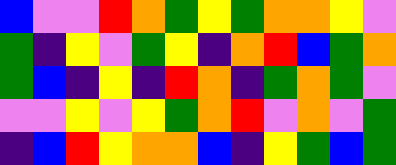[["blue", "violet", "violet", "red", "orange", "green", "yellow", "green", "orange", "orange", "yellow", "violet"], ["green", "indigo", "yellow", "violet", "green", "yellow", "indigo", "orange", "red", "blue", "green", "orange"], ["green", "blue", "indigo", "yellow", "indigo", "red", "orange", "indigo", "green", "orange", "green", "violet"], ["violet", "violet", "yellow", "violet", "yellow", "green", "orange", "red", "violet", "orange", "violet", "green"], ["indigo", "blue", "red", "yellow", "orange", "orange", "blue", "indigo", "yellow", "green", "blue", "green"]]